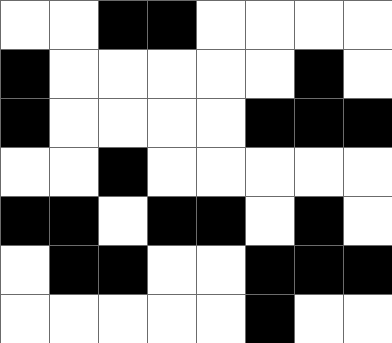[["white", "white", "black", "black", "white", "white", "white", "white"], ["black", "white", "white", "white", "white", "white", "black", "white"], ["black", "white", "white", "white", "white", "black", "black", "black"], ["white", "white", "black", "white", "white", "white", "white", "white"], ["black", "black", "white", "black", "black", "white", "black", "white"], ["white", "black", "black", "white", "white", "black", "black", "black"], ["white", "white", "white", "white", "white", "black", "white", "white"]]